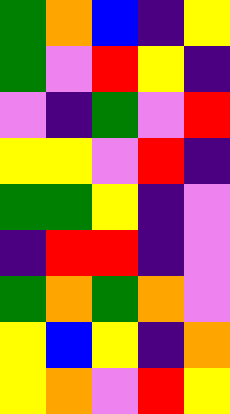[["green", "orange", "blue", "indigo", "yellow"], ["green", "violet", "red", "yellow", "indigo"], ["violet", "indigo", "green", "violet", "red"], ["yellow", "yellow", "violet", "red", "indigo"], ["green", "green", "yellow", "indigo", "violet"], ["indigo", "red", "red", "indigo", "violet"], ["green", "orange", "green", "orange", "violet"], ["yellow", "blue", "yellow", "indigo", "orange"], ["yellow", "orange", "violet", "red", "yellow"]]